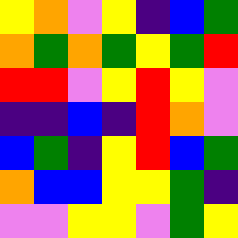[["yellow", "orange", "violet", "yellow", "indigo", "blue", "green"], ["orange", "green", "orange", "green", "yellow", "green", "red"], ["red", "red", "violet", "yellow", "red", "yellow", "violet"], ["indigo", "indigo", "blue", "indigo", "red", "orange", "violet"], ["blue", "green", "indigo", "yellow", "red", "blue", "green"], ["orange", "blue", "blue", "yellow", "yellow", "green", "indigo"], ["violet", "violet", "yellow", "yellow", "violet", "green", "yellow"]]